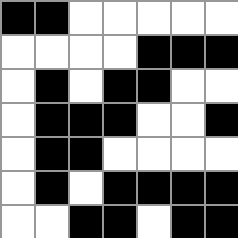[["black", "black", "white", "white", "white", "white", "white"], ["white", "white", "white", "white", "black", "black", "black"], ["white", "black", "white", "black", "black", "white", "white"], ["white", "black", "black", "black", "white", "white", "black"], ["white", "black", "black", "white", "white", "white", "white"], ["white", "black", "white", "black", "black", "black", "black"], ["white", "white", "black", "black", "white", "black", "black"]]